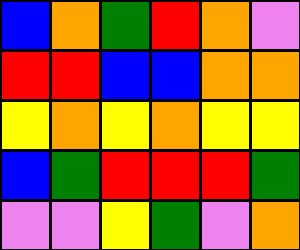[["blue", "orange", "green", "red", "orange", "violet"], ["red", "red", "blue", "blue", "orange", "orange"], ["yellow", "orange", "yellow", "orange", "yellow", "yellow"], ["blue", "green", "red", "red", "red", "green"], ["violet", "violet", "yellow", "green", "violet", "orange"]]